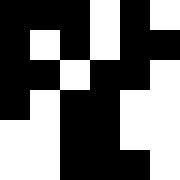[["black", "black", "black", "white", "black", "white"], ["black", "white", "black", "white", "black", "black"], ["black", "black", "white", "black", "black", "white"], ["black", "white", "black", "black", "white", "white"], ["white", "white", "black", "black", "white", "white"], ["white", "white", "black", "black", "black", "white"]]